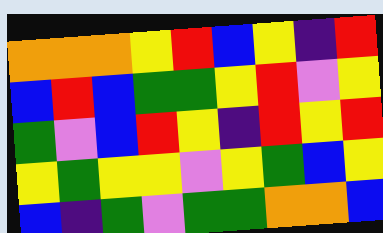[["orange", "orange", "orange", "yellow", "red", "blue", "yellow", "indigo", "red"], ["blue", "red", "blue", "green", "green", "yellow", "red", "violet", "yellow"], ["green", "violet", "blue", "red", "yellow", "indigo", "red", "yellow", "red"], ["yellow", "green", "yellow", "yellow", "violet", "yellow", "green", "blue", "yellow"], ["blue", "indigo", "green", "violet", "green", "green", "orange", "orange", "blue"]]